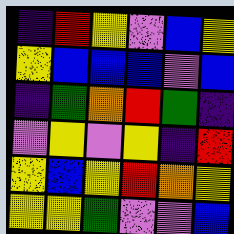[["indigo", "red", "yellow", "violet", "blue", "yellow"], ["yellow", "blue", "blue", "blue", "violet", "blue"], ["indigo", "green", "orange", "red", "green", "indigo"], ["violet", "yellow", "violet", "yellow", "indigo", "red"], ["yellow", "blue", "yellow", "red", "orange", "yellow"], ["yellow", "yellow", "green", "violet", "violet", "blue"]]